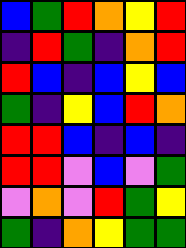[["blue", "green", "red", "orange", "yellow", "red"], ["indigo", "red", "green", "indigo", "orange", "red"], ["red", "blue", "indigo", "blue", "yellow", "blue"], ["green", "indigo", "yellow", "blue", "red", "orange"], ["red", "red", "blue", "indigo", "blue", "indigo"], ["red", "red", "violet", "blue", "violet", "green"], ["violet", "orange", "violet", "red", "green", "yellow"], ["green", "indigo", "orange", "yellow", "green", "green"]]